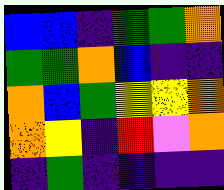[["blue", "blue", "indigo", "green", "green", "orange"], ["green", "green", "orange", "blue", "indigo", "indigo"], ["orange", "blue", "green", "yellow", "yellow", "orange"], ["orange", "yellow", "indigo", "red", "violet", "orange"], ["indigo", "green", "indigo", "indigo", "indigo", "indigo"]]